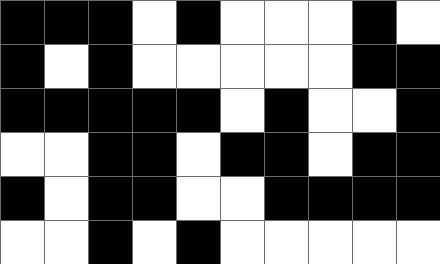[["black", "black", "black", "white", "black", "white", "white", "white", "black", "white"], ["black", "white", "black", "white", "white", "white", "white", "white", "black", "black"], ["black", "black", "black", "black", "black", "white", "black", "white", "white", "black"], ["white", "white", "black", "black", "white", "black", "black", "white", "black", "black"], ["black", "white", "black", "black", "white", "white", "black", "black", "black", "black"], ["white", "white", "black", "white", "black", "white", "white", "white", "white", "white"]]